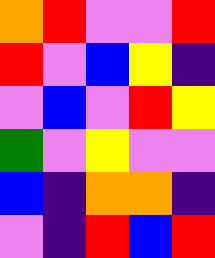[["orange", "red", "violet", "violet", "red"], ["red", "violet", "blue", "yellow", "indigo"], ["violet", "blue", "violet", "red", "yellow"], ["green", "violet", "yellow", "violet", "violet"], ["blue", "indigo", "orange", "orange", "indigo"], ["violet", "indigo", "red", "blue", "red"]]